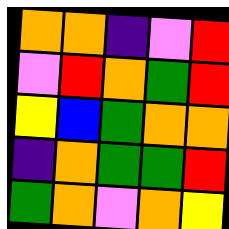[["orange", "orange", "indigo", "violet", "red"], ["violet", "red", "orange", "green", "red"], ["yellow", "blue", "green", "orange", "orange"], ["indigo", "orange", "green", "green", "red"], ["green", "orange", "violet", "orange", "yellow"]]